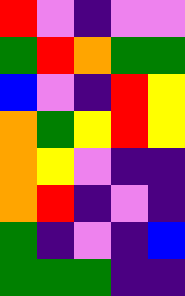[["red", "violet", "indigo", "violet", "violet"], ["green", "red", "orange", "green", "green"], ["blue", "violet", "indigo", "red", "yellow"], ["orange", "green", "yellow", "red", "yellow"], ["orange", "yellow", "violet", "indigo", "indigo"], ["orange", "red", "indigo", "violet", "indigo"], ["green", "indigo", "violet", "indigo", "blue"], ["green", "green", "green", "indigo", "indigo"]]